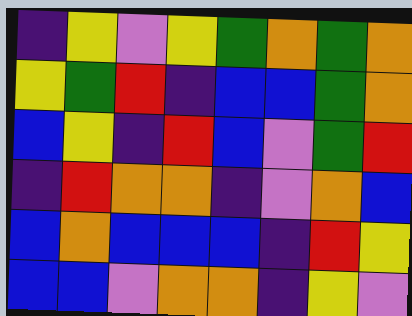[["indigo", "yellow", "violet", "yellow", "green", "orange", "green", "orange"], ["yellow", "green", "red", "indigo", "blue", "blue", "green", "orange"], ["blue", "yellow", "indigo", "red", "blue", "violet", "green", "red"], ["indigo", "red", "orange", "orange", "indigo", "violet", "orange", "blue"], ["blue", "orange", "blue", "blue", "blue", "indigo", "red", "yellow"], ["blue", "blue", "violet", "orange", "orange", "indigo", "yellow", "violet"]]